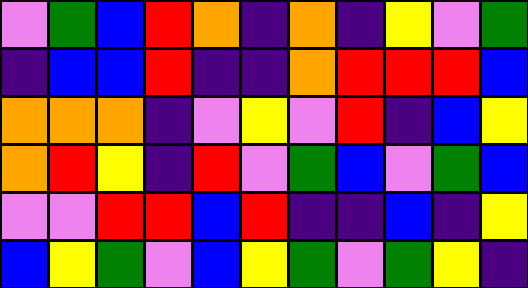[["violet", "green", "blue", "red", "orange", "indigo", "orange", "indigo", "yellow", "violet", "green"], ["indigo", "blue", "blue", "red", "indigo", "indigo", "orange", "red", "red", "red", "blue"], ["orange", "orange", "orange", "indigo", "violet", "yellow", "violet", "red", "indigo", "blue", "yellow"], ["orange", "red", "yellow", "indigo", "red", "violet", "green", "blue", "violet", "green", "blue"], ["violet", "violet", "red", "red", "blue", "red", "indigo", "indigo", "blue", "indigo", "yellow"], ["blue", "yellow", "green", "violet", "blue", "yellow", "green", "violet", "green", "yellow", "indigo"]]